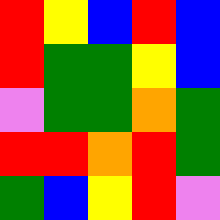[["red", "yellow", "blue", "red", "blue"], ["red", "green", "green", "yellow", "blue"], ["violet", "green", "green", "orange", "green"], ["red", "red", "orange", "red", "green"], ["green", "blue", "yellow", "red", "violet"]]